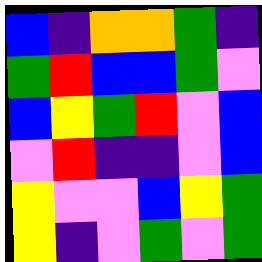[["blue", "indigo", "orange", "orange", "green", "indigo"], ["green", "red", "blue", "blue", "green", "violet"], ["blue", "yellow", "green", "red", "violet", "blue"], ["violet", "red", "indigo", "indigo", "violet", "blue"], ["yellow", "violet", "violet", "blue", "yellow", "green"], ["yellow", "indigo", "violet", "green", "violet", "green"]]